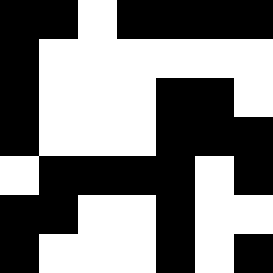[["black", "black", "white", "black", "black", "black", "black"], ["black", "white", "white", "white", "white", "white", "white"], ["black", "white", "white", "white", "black", "black", "white"], ["black", "white", "white", "white", "black", "black", "black"], ["white", "black", "black", "black", "black", "white", "black"], ["black", "black", "white", "white", "black", "white", "white"], ["black", "white", "white", "white", "black", "white", "black"]]